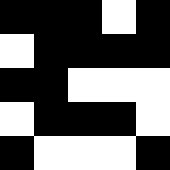[["black", "black", "black", "white", "black"], ["white", "black", "black", "black", "black"], ["black", "black", "white", "white", "white"], ["white", "black", "black", "black", "white"], ["black", "white", "white", "white", "black"]]